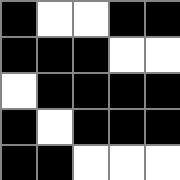[["black", "white", "white", "black", "black"], ["black", "black", "black", "white", "white"], ["white", "black", "black", "black", "black"], ["black", "white", "black", "black", "black"], ["black", "black", "white", "white", "white"]]